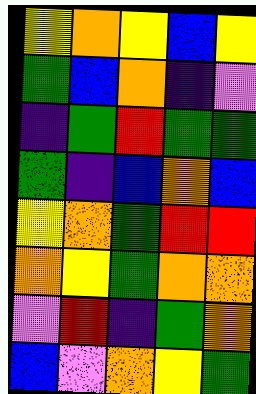[["yellow", "orange", "yellow", "blue", "yellow"], ["green", "blue", "orange", "indigo", "violet"], ["indigo", "green", "red", "green", "green"], ["green", "indigo", "blue", "orange", "blue"], ["yellow", "orange", "green", "red", "red"], ["orange", "yellow", "green", "orange", "orange"], ["violet", "red", "indigo", "green", "orange"], ["blue", "violet", "orange", "yellow", "green"]]